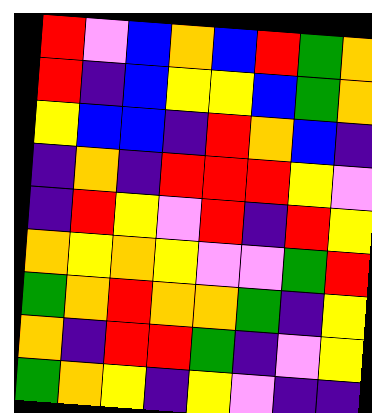[["red", "violet", "blue", "orange", "blue", "red", "green", "orange"], ["red", "indigo", "blue", "yellow", "yellow", "blue", "green", "orange"], ["yellow", "blue", "blue", "indigo", "red", "orange", "blue", "indigo"], ["indigo", "orange", "indigo", "red", "red", "red", "yellow", "violet"], ["indigo", "red", "yellow", "violet", "red", "indigo", "red", "yellow"], ["orange", "yellow", "orange", "yellow", "violet", "violet", "green", "red"], ["green", "orange", "red", "orange", "orange", "green", "indigo", "yellow"], ["orange", "indigo", "red", "red", "green", "indigo", "violet", "yellow"], ["green", "orange", "yellow", "indigo", "yellow", "violet", "indigo", "indigo"]]